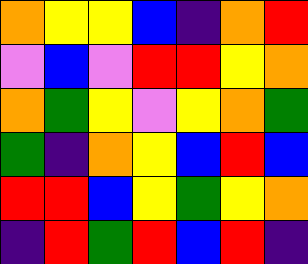[["orange", "yellow", "yellow", "blue", "indigo", "orange", "red"], ["violet", "blue", "violet", "red", "red", "yellow", "orange"], ["orange", "green", "yellow", "violet", "yellow", "orange", "green"], ["green", "indigo", "orange", "yellow", "blue", "red", "blue"], ["red", "red", "blue", "yellow", "green", "yellow", "orange"], ["indigo", "red", "green", "red", "blue", "red", "indigo"]]